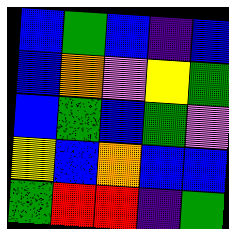[["blue", "green", "blue", "indigo", "blue"], ["blue", "orange", "violet", "yellow", "green"], ["blue", "green", "blue", "green", "violet"], ["yellow", "blue", "orange", "blue", "blue"], ["green", "red", "red", "indigo", "green"]]